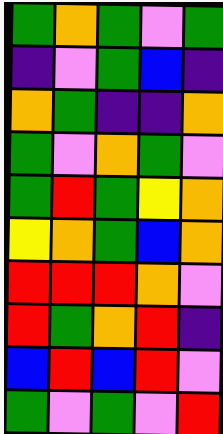[["green", "orange", "green", "violet", "green"], ["indigo", "violet", "green", "blue", "indigo"], ["orange", "green", "indigo", "indigo", "orange"], ["green", "violet", "orange", "green", "violet"], ["green", "red", "green", "yellow", "orange"], ["yellow", "orange", "green", "blue", "orange"], ["red", "red", "red", "orange", "violet"], ["red", "green", "orange", "red", "indigo"], ["blue", "red", "blue", "red", "violet"], ["green", "violet", "green", "violet", "red"]]